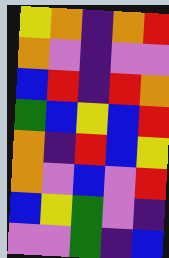[["yellow", "orange", "indigo", "orange", "red"], ["orange", "violet", "indigo", "violet", "violet"], ["blue", "red", "indigo", "red", "orange"], ["green", "blue", "yellow", "blue", "red"], ["orange", "indigo", "red", "blue", "yellow"], ["orange", "violet", "blue", "violet", "red"], ["blue", "yellow", "green", "violet", "indigo"], ["violet", "violet", "green", "indigo", "blue"]]